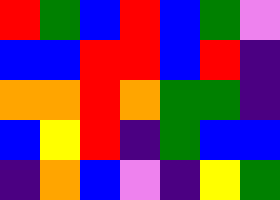[["red", "green", "blue", "red", "blue", "green", "violet"], ["blue", "blue", "red", "red", "blue", "red", "indigo"], ["orange", "orange", "red", "orange", "green", "green", "indigo"], ["blue", "yellow", "red", "indigo", "green", "blue", "blue"], ["indigo", "orange", "blue", "violet", "indigo", "yellow", "green"]]